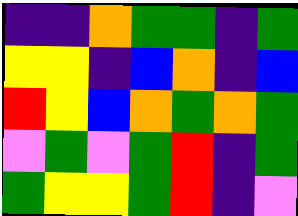[["indigo", "indigo", "orange", "green", "green", "indigo", "green"], ["yellow", "yellow", "indigo", "blue", "orange", "indigo", "blue"], ["red", "yellow", "blue", "orange", "green", "orange", "green"], ["violet", "green", "violet", "green", "red", "indigo", "green"], ["green", "yellow", "yellow", "green", "red", "indigo", "violet"]]